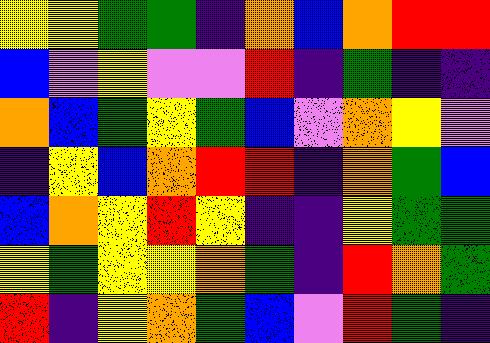[["yellow", "yellow", "green", "green", "indigo", "orange", "blue", "orange", "red", "red"], ["blue", "violet", "yellow", "violet", "violet", "red", "indigo", "green", "indigo", "indigo"], ["orange", "blue", "green", "yellow", "green", "blue", "violet", "orange", "yellow", "violet"], ["indigo", "yellow", "blue", "orange", "red", "red", "indigo", "orange", "green", "blue"], ["blue", "orange", "yellow", "red", "yellow", "indigo", "indigo", "yellow", "green", "green"], ["yellow", "green", "yellow", "yellow", "orange", "green", "indigo", "red", "orange", "green"], ["red", "indigo", "yellow", "orange", "green", "blue", "violet", "red", "green", "indigo"]]